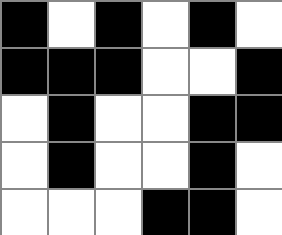[["black", "white", "black", "white", "black", "white"], ["black", "black", "black", "white", "white", "black"], ["white", "black", "white", "white", "black", "black"], ["white", "black", "white", "white", "black", "white"], ["white", "white", "white", "black", "black", "white"]]